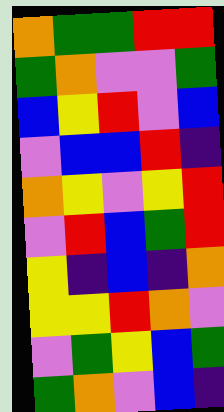[["orange", "green", "green", "red", "red"], ["green", "orange", "violet", "violet", "green"], ["blue", "yellow", "red", "violet", "blue"], ["violet", "blue", "blue", "red", "indigo"], ["orange", "yellow", "violet", "yellow", "red"], ["violet", "red", "blue", "green", "red"], ["yellow", "indigo", "blue", "indigo", "orange"], ["yellow", "yellow", "red", "orange", "violet"], ["violet", "green", "yellow", "blue", "green"], ["green", "orange", "violet", "blue", "indigo"]]